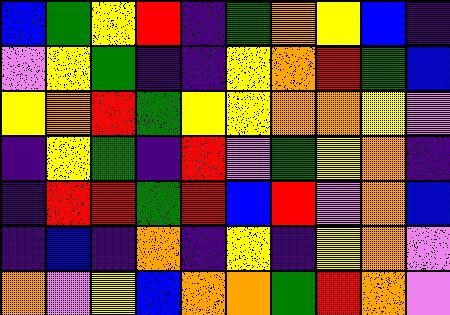[["blue", "green", "yellow", "red", "indigo", "green", "orange", "yellow", "blue", "indigo"], ["violet", "yellow", "green", "indigo", "indigo", "yellow", "orange", "red", "green", "blue"], ["yellow", "orange", "red", "green", "yellow", "yellow", "orange", "orange", "yellow", "violet"], ["indigo", "yellow", "green", "indigo", "red", "violet", "green", "yellow", "orange", "indigo"], ["indigo", "red", "red", "green", "red", "blue", "red", "violet", "orange", "blue"], ["indigo", "blue", "indigo", "orange", "indigo", "yellow", "indigo", "yellow", "orange", "violet"], ["orange", "violet", "yellow", "blue", "orange", "orange", "green", "red", "orange", "violet"]]